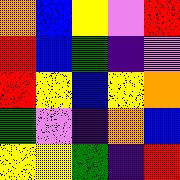[["orange", "blue", "yellow", "violet", "red"], ["red", "blue", "green", "indigo", "violet"], ["red", "yellow", "blue", "yellow", "orange"], ["green", "violet", "indigo", "orange", "blue"], ["yellow", "yellow", "green", "indigo", "red"]]